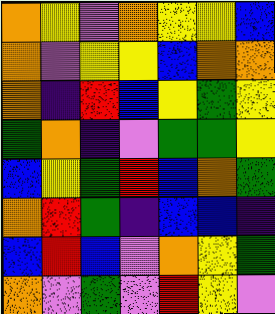[["orange", "yellow", "violet", "orange", "yellow", "yellow", "blue"], ["orange", "violet", "yellow", "yellow", "blue", "orange", "orange"], ["orange", "indigo", "red", "blue", "yellow", "green", "yellow"], ["green", "orange", "indigo", "violet", "green", "green", "yellow"], ["blue", "yellow", "green", "red", "blue", "orange", "green"], ["orange", "red", "green", "indigo", "blue", "blue", "indigo"], ["blue", "red", "blue", "violet", "orange", "yellow", "green"], ["orange", "violet", "green", "violet", "red", "yellow", "violet"]]